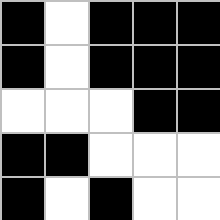[["black", "white", "black", "black", "black"], ["black", "white", "black", "black", "black"], ["white", "white", "white", "black", "black"], ["black", "black", "white", "white", "white"], ["black", "white", "black", "white", "white"]]